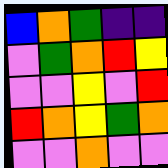[["blue", "orange", "green", "indigo", "indigo"], ["violet", "green", "orange", "red", "yellow"], ["violet", "violet", "yellow", "violet", "red"], ["red", "orange", "yellow", "green", "orange"], ["violet", "violet", "orange", "violet", "violet"]]